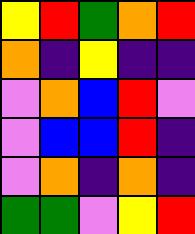[["yellow", "red", "green", "orange", "red"], ["orange", "indigo", "yellow", "indigo", "indigo"], ["violet", "orange", "blue", "red", "violet"], ["violet", "blue", "blue", "red", "indigo"], ["violet", "orange", "indigo", "orange", "indigo"], ["green", "green", "violet", "yellow", "red"]]